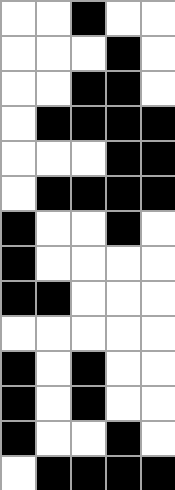[["white", "white", "black", "white", "white"], ["white", "white", "white", "black", "white"], ["white", "white", "black", "black", "white"], ["white", "black", "black", "black", "black"], ["white", "white", "white", "black", "black"], ["white", "black", "black", "black", "black"], ["black", "white", "white", "black", "white"], ["black", "white", "white", "white", "white"], ["black", "black", "white", "white", "white"], ["white", "white", "white", "white", "white"], ["black", "white", "black", "white", "white"], ["black", "white", "black", "white", "white"], ["black", "white", "white", "black", "white"], ["white", "black", "black", "black", "black"]]